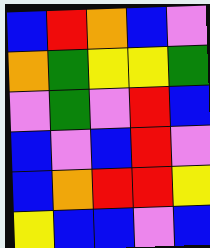[["blue", "red", "orange", "blue", "violet"], ["orange", "green", "yellow", "yellow", "green"], ["violet", "green", "violet", "red", "blue"], ["blue", "violet", "blue", "red", "violet"], ["blue", "orange", "red", "red", "yellow"], ["yellow", "blue", "blue", "violet", "blue"]]